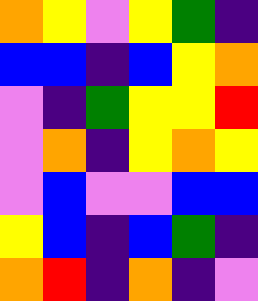[["orange", "yellow", "violet", "yellow", "green", "indigo"], ["blue", "blue", "indigo", "blue", "yellow", "orange"], ["violet", "indigo", "green", "yellow", "yellow", "red"], ["violet", "orange", "indigo", "yellow", "orange", "yellow"], ["violet", "blue", "violet", "violet", "blue", "blue"], ["yellow", "blue", "indigo", "blue", "green", "indigo"], ["orange", "red", "indigo", "orange", "indigo", "violet"]]